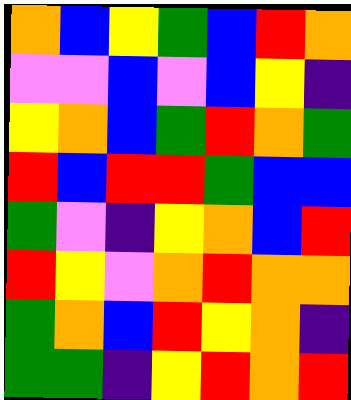[["orange", "blue", "yellow", "green", "blue", "red", "orange"], ["violet", "violet", "blue", "violet", "blue", "yellow", "indigo"], ["yellow", "orange", "blue", "green", "red", "orange", "green"], ["red", "blue", "red", "red", "green", "blue", "blue"], ["green", "violet", "indigo", "yellow", "orange", "blue", "red"], ["red", "yellow", "violet", "orange", "red", "orange", "orange"], ["green", "orange", "blue", "red", "yellow", "orange", "indigo"], ["green", "green", "indigo", "yellow", "red", "orange", "red"]]